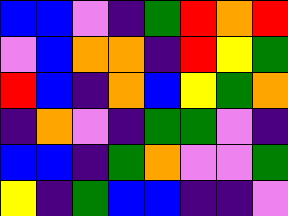[["blue", "blue", "violet", "indigo", "green", "red", "orange", "red"], ["violet", "blue", "orange", "orange", "indigo", "red", "yellow", "green"], ["red", "blue", "indigo", "orange", "blue", "yellow", "green", "orange"], ["indigo", "orange", "violet", "indigo", "green", "green", "violet", "indigo"], ["blue", "blue", "indigo", "green", "orange", "violet", "violet", "green"], ["yellow", "indigo", "green", "blue", "blue", "indigo", "indigo", "violet"]]